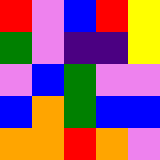[["red", "violet", "blue", "red", "yellow"], ["green", "violet", "indigo", "indigo", "yellow"], ["violet", "blue", "green", "violet", "violet"], ["blue", "orange", "green", "blue", "blue"], ["orange", "orange", "red", "orange", "violet"]]